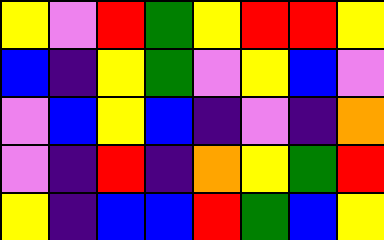[["yellow", "violet", "red", "green", "yellow", "red", "red", "yellow"], ["blue", "indigo", "yellow", "green", "violet", "yellow", "blue", "violet"], ["violet", "blue", "yellow", "blue", "indigo", "violet", "indigo", "orange"], ["violet", "indigo", "red", "indigo", "orange", "yellow", "green", "red"], ["yellow", "indigo", "blue", "blue", "red", "green", "blue", "yellow"]]